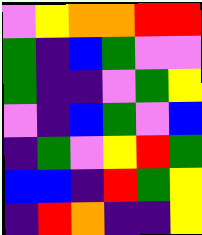[["violet", "yellow", "orange", "orange", "red", "red"], ["green", "indigo", "blue", "green", "violet", "violet"], ["green", "indigo", "indigo", "violet", "green", "yellow"], ["violet", "indigo", "blue", "green", "violet", "blue"], ["indigo", "green", "violet", "yellow", "red", "green"], ["blue", "blue", "indigo", "red", "green", "yellow"], ["indigo", "red", "orange", "indigo", "indigo", "yellow"]]